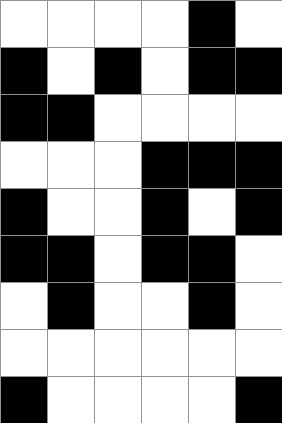[["white", "white", "white", "white", "black", "white"], ["black", "white", "black", "white", "black", "black"], ["black", "black", "white", "white", "white", "white"], ["white", "white", "white", "black", "black", "black"], ["black", "white", "white", "black", "white", "black"], ["black", "black", "white", "black", "black", "white"], ["white", "black", "white", "white", "black", "white"], ["white", "white", "white", "white", "white", "white"], ["black", "white", "white", "white", "white", "black"]]